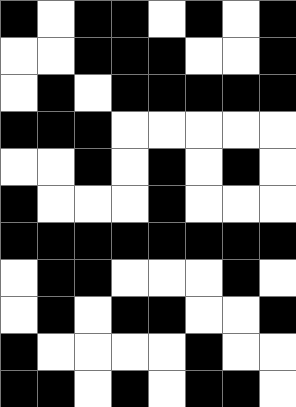[["black", "white", "black", "black", "white", "black", "white", "black"], ["white", "white", "black", "black", "black", "white", "white", "black"], ["white", "black", "white", "black", "black", "black", "black", "black"], ["black", "black", "black", "white", "white", "white", "white", "white"], ["white", "white", "black", "white", "black", "white", "black", "white"], ["black", "white", "white", "white", "black", "white", "white", "white"], ["black", "black", "black", "black", "black", "black", "black", "black"], ["white", "black", "black", "white", "white", "white", "black", "white"], ["white", "black", "white", "black", "black", "white", "white", "black"], ["black", "white", "white", "white", "white", "black", "white", "white"], ["black", "black", "white", "black", "white", "black", "black", "white"]]